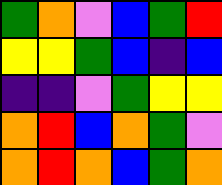[["green", "orange", "violet", "blue", "green", "red"], ["yellow", "yellow", "green", "blue", "indigo", "blue"], ["indigo", "indigo", "violet", "green", "yellow", "yellow"], ["orange", "red", "blue", "orange", "green", "violet"], ["orange", "red", "orange", "blue", "green", "orange"]]